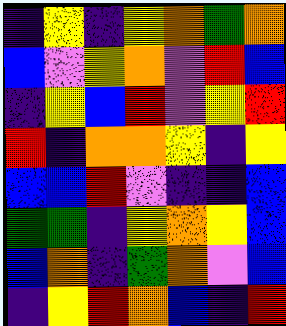[["indigo", "yellow", "indigo", "yellow", "orange", "green", "orange"], ["blue", "violet", "yellow", "orange", "violet", "red", "blue"], ["indigo", "yellow", "blue", "red", "violet", "yellow", "red"], ["red", "indigo", "orange", "orange", "yellow", "indigo", "yellow"], ["blue", "blue", "red", "violet", "indigo", "indigo", "blue"], ["green", "green", "indigo", "yellow", "orange", "yellow", "blue"], ["blue", "orange", "indigo", "green", "orange", "violet", "blue"], ["indigo", "yellow", "red", "orange", "blue", "indigo", "red"]]